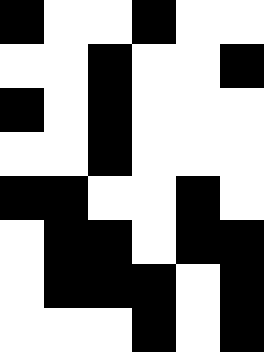[["black", "white", "white", "black", "white", "white"], ["white", "white", "black", "white", "white", "black"], ["black", "white", "black", "white", "white", "white"], ["white", "white", "black", "white", "white", "white"], ["black", "black", "white", "white", "black", "white"], ["white", "black", "black", "white", "black", "black"], ["white", "black", "black", "black", "white", "black"], ["white", "white", "white", "black", "white", "black"]]